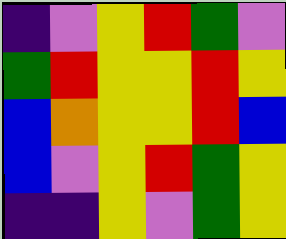[["indigo", "violet", "yellow", "red", "green", "violet"], ["green", "red", "yellow", "yellow", "red", "yellow"], ["blue", "orange", "yellow", "yellow", "red", "blue"], ["blue", "violet", "yellow", "red", "green", "yellow"], ["indigo", "indigo", "yellow", "violet", "green", "yellow"]]